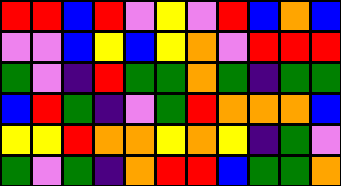[["red", "red", "blue", "red", "violet", "yellow", "violet", "red", "blue", "orange", "blue"], ["violet", "violet", "blue", "yellow", "blue", "yellow", "orange", "violet", "red", "red", "red"], ["green", "violet", "indigo", "red", "green", "green", "orange", "green", "indigo", "green", "green"], ["blue", "red", "green", "indigo", "violet", "green", "red", "orange", "orange", "orange", "blue"], ["yellow", "yellow", "red", "orange", "orange", "yellow", "orange", "yellow", "indigo", "green", "violet"], ["green", "violet", "green", "indigo", "orange", "red", "red", "blue", "green", "green", "orange"]]